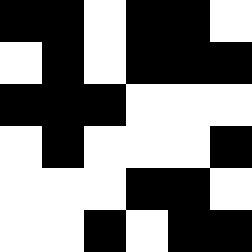[["black", "black", "white", "black", "black", "white"], ["white", "black", "white", "black", "black", "black"], ["black", "black", "black", "white", "white", "white"], ["white", "black", "white", "white", "white", "black"], ["white", "white", "white", "black", "black", "white"], ["white", "white", "black", "white", "black", "black"]]